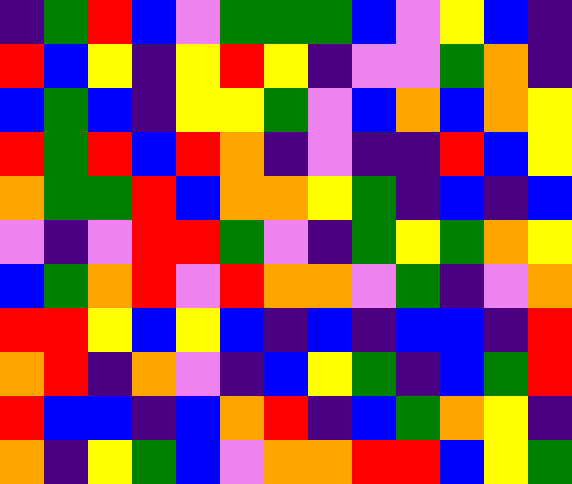[["indigo", "green", "red", "blue", "violet", "green", "green", "green", "blue", "violet", "yellow", "blue", "indigo"], ["red", "blue", "yellow", "indigo", "yellow", "red", "yellow", "indigo", "violet", "violet", "green", "orange", "indigo"], ["blue", "green", "blue", "indigo", "yellow", "yellow", "green", "violet", "blue", "orange", "blue", "orange", "yellow"], ["red", "green", "red", "blue", "red", "orange", "indigo", "violet", "indigo", "indigo", "red", "blue", "yellow"], ["orange", "green", "green", "red", "blue", "orange", "orange", "yellow", "green", "indigo", "blue", "indigo", "blue"], ["violet", "indigo", "violet", "red", "red", "green", "violet", "indigo", "green", "yellow", "green", "orange", "yellow"], ["blue", "green", "orange", "red", "violet", "red", "orange", "orange", "violet", "green", "indigo", "violet", "orange"], ["red", "red", "yellow", "blue", "yellow", "blue", "indigo", "blue", "indigo", "blue", "blue", "indigo", "red"], ["orange", "red", "indigo", "orange", "violet", "indigo", "blue", "yellow", "green", "indigo", "blue", "green", "red"], ["red", "blue", "blue", "indigo", "blue", "orange", "red", "indigo", "blue", "green", "orange", "yellow", "indigo"], ["orange", "indigo", "yellow", "green", "blue", "violet", "orange", "orange", "red", "red", "blue", "yellow", "green"]]